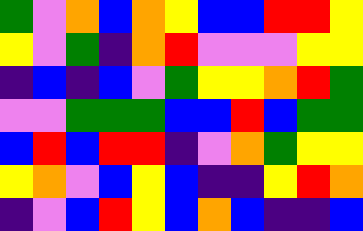[["green", "violet", "orange", "blue", "orange", "yellow", "blue", "blue", "red", "red", "yellow"], ["yellow", "violet", "green", "indigo", "orange", "red", "violet", "violet", "violet", "yellow", "yellow"], ["indigo", "blue", "indigo", "blue", "violet", "green", "yellow", "yellow", "orange", "red", "green"], ["violet", "violet", "green", "green", "green", "blue", "blue", "red", "blue", "green", "green"], ["blue", "red", "blue", "red", "red", "indigo", "violet", "orange", "green", "yellow", "yellow"], ["yellow", "orange", "violet", "blue", "yellow", "blue", "indigo", "indigo", "yellow", "red", "orange"], ["indigo", "violet", "blue", "red", "yellow", "blue", "orange", "blue", "indigo", "indigo", "blue"]]